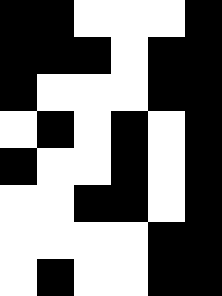[["black", "black", "white", "white", "white", "black"], ["black", "black", "black", "white", "black", "black"], ["black", "white", "white", "white", "black", "black"], ["white", "black", "white", "black", "white", "black"], ["black", "white", "white", "black", "white", "black"], ["white", "white", "black", "black", "white", "black"], ["white", "white", "white", "white", "black", "black"], ["white", "black", "white", "white", "black", "black"]]